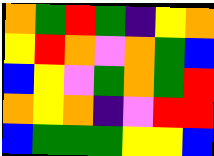[["orange", "green", "red", "green", "indigo", "yellow", "orange"], ["yellow", "red", "orange", "violet", "orange", "green", "blue"], ["blue", "yellow", "violet", "green", "orange", "green", "red"], ["orange", "yellow", "orange", "indigo", "violet", "red", "red"], ["blue", "green", "green", "green", "yellow", "yellow", "blue"]]